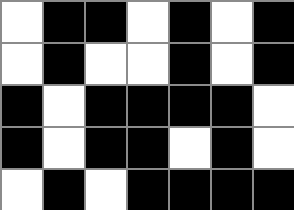[["white", "black", "black", "white", "black", "white", "black"], ["white", "black", "white", "white", "black", "white", "black"], ["black", "white", "black", "black", "black", "black", "white"], ["black", "white", "black", "black", "white", "black", "white"], ["white", "black", "white", "black", "black", "black", "black"]]